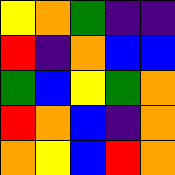[["yellow", "orange", "green", "indigo", "indigo"], ["red", "indigo", "orange", "blue", "blue"], ["green", "blue", "yellow", "green", "orange"], ["red", "orange", "blue", "indigo", "orange"], ["orange", "yellow", "blue", "red", "orange"]]